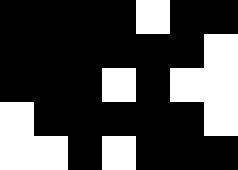[["black", "black", "black", "black", "white", "black", "black"], ["black", "black", "black", "black", "black", "black", "white"], ["black", "black", "black", "white", "black", "white", "white"], ["white", "black", "black", "black", "black", "black", "white"], ["white", "white", "black", "white", "black", "black", "black"]]